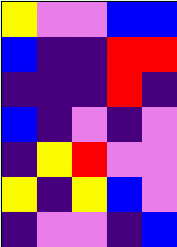[["yellow", "violet", "violet", "blue", "blue"], ["blue", "indigo", "indigo", "red", "red"], ["indigo", "indigo", "indigo", "red", "indigo"], ["blue", "indigo", "violet", "indigo", "violet"], ["indigo", "yellow", "red", "violet", "violet"], ["yellow", "indigo", "yellow", "blue", "violet"], ["indigo", "violet", "violet", "indigo", "blue"]]